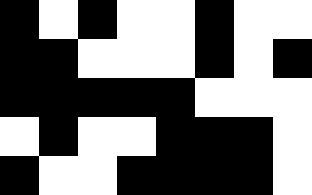[["black", "white", "black", "white", "white", "black", "white", "white"], ["black", "black", "white", "white", "white", "black", "white", "black"], ["black", "black", "black", "black", "black", "white", "white", "white"], ["white", "black", "white", "white", "black", "black", "black", "white"], ["black", "white", "white", "black", "black", "black", "black", "white"]]